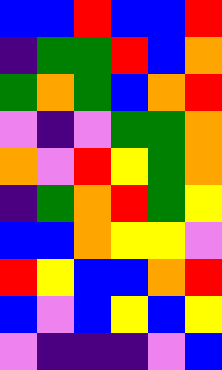[["blue", "blue", "red", "blue", "blue", "red"], ["indigo", "green", "green", "red", "blue", "orange"], ["green", "orange", "green", "blue", "orange", "red"], ["violet", "indigo", "violet", "green", "green", "orange"], ["orange", "violet", "red", "yellow", "green", "orange"], ["indigo", "green", "orange", "red", "green", "yellow"], ["blue", "blue", "orange", "yellow", "yellow", "violet"], ["red", "yellow", "blue", "blue", "orange", "red"], ["blue", "violet", "blue", "yellow", "blue", "yellow"], ["violet", "indigo", "indigo", "indigo", "violet", "blue"]]